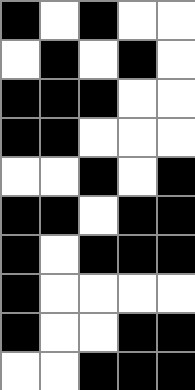[["black", "white", "black", "white", "white"], ["white", "black", "white", "black", "white"], ["black", "black", "black", "white", "white"], ["black", "black", "white", "white", "white"], ["white", "white", "black", "white", "black"], ["black", "black", "white", "black", "black"], ["black", "white", "black", "black", "black"], ["black", "white", "white", "white", "white"], ["black", "white", "white", "black", "black"], ["white", "white", "black", "black", "black"]]